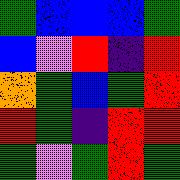[["green", "blue", "blue", "blue", "green"], ["blue", "violet", "red", "indigo", "red"], ["orange", "green", "blue", "green", "red"], ["red", "green", "indigo", "red", "red"], ["green", "violet", "green", "red", "green"]]